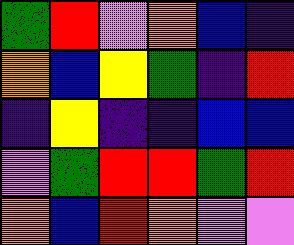[["green", "red", "violet", "orange", "blue", "indigo"], ["orange", "blue", "yellow", "green", "indigo", "red"], ["indigo", "yellow", "indigo", "indigo", "blue", "blue"], ["violet", "green", "red", "red", "green", "red"], ["orange", "blue", "red", "orange", "violet", "violet"]]